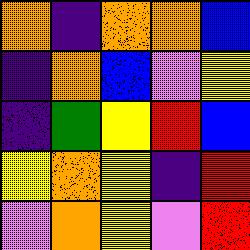[["orange", "indigo", "orange", "orange", "blue"], ["indigo", "orange", "blue", "violet", "yellow"], ["indigo", "green", "yellow", "red", "blue"], ["yellow", "orange", "yellow", "indigo", "red"], ["violet", "orange", "yellow", "violet", "red"]]